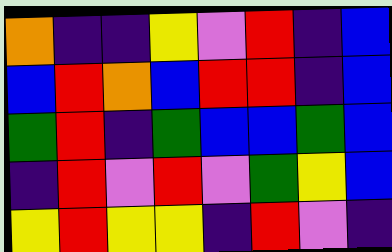[["orange", "indigo", "indigo", "yellow", "violet", "red", "indigo", "blue"], ["blue", "red", "orange", "blue", "red", "red", "indigo", "blue"], ["green", "red", "indigo", "green", "blue", "blue", "green", "blue"], ["indigo", "red", "violet", "red", "violet", "green", "yellow", "blue"], ["yellow", "red", "yellow", "yellow", "indigo", "red", "violet", "indigo"]]